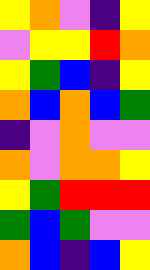[["yellow", "orange", "violet", "indigo", "yellow"], ["violet", "yellow", "yellow", "red", "orange"], ["yellow", "green", "blue", "indigo", "yellow"], ["orange", "blue", "orange", "blue", "green"], ["indigo", "violet", "orange", "violet", "violet"], ["orange", "violet", "orange", "orange", "yellow"], ["yellow", "green", "red", "red", "red"], ["green", "blue", "green", "violet", "violet"], ["orange", "blue", "indigo", "blue", "yellow"]]